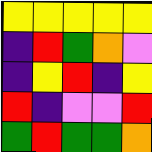[["yellow", "yellow", "yellow", "yellow", "yellow"], ["indigo", "red", "green", "orange", "violet"], ["indigo", "yellow", "red", "indigo", "yellow"], ["red", "indigo", "violet", "violet", "red"], ["green", "red", "green", "green", "orange"]]